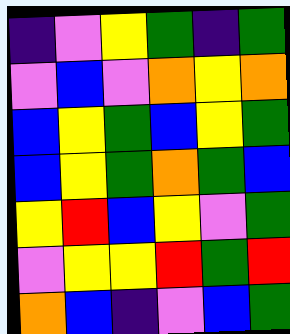[["indigo", "violet", "yellow", "green", "indigo", "green"], ["violet", "blue", "violet", "orange", "yellow", "orange"], ["blue", "yellow", "green", "blue", "yellow", "green"], ["blue", "yellow", "green", "orange", "green", "blue"], ["yellow", "red", "blue", "yellow", "violet", "green"], ["violet", "yellow", "yellow", "red", "green", "red"], ["orange", "blue", "indigo", "violet", "blue", "green"]]